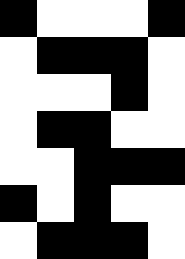[["black", "white", "white", "white", "black"], ["white", "black", "black", "black", "white"], ["white", "white", "white", "black", "white"], ["white", "black", "black", "white", "white"], ["white", "white", "black", "black", "black"], ["black", "white", "black", "white", "white"], ["white", "black", "black", "black", "white"]]